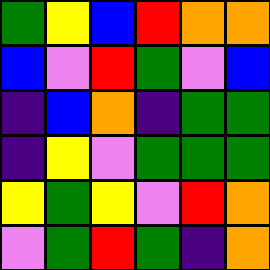[["green", "yellow", "blue", "red", "orange", "orange"], ["blue", "violet", "red", "green", "violet", "blue"], ["indigo", "blue", "orange", "indigo", "green", "green"], ["indigo", "yellow", "violet", "green", "green", "green"], ["yellow", "green", "yellow", "violet", "red", "orange"], ["violet", "green", "red", "green", "indigo", "orange"]]